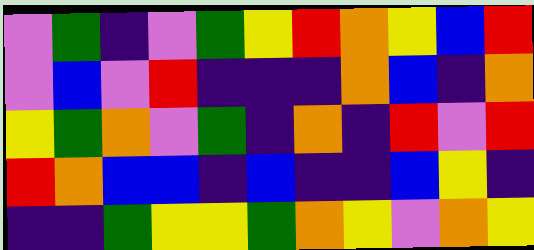[["violet", "green", "indigo", "violet", "green", "yellow", "red", "orange", "yellow", "blue", "red"], ["violet", "blue", "violet", "red", "indigo", "indigo", "indigo", "orange", "blue", "indigo", "orange"], ["yellow", "green", "orange", "violet", "green", "indigo", "orange", "indigo", "red", "violet", "red"], ["red", "orange", "blue", "blue", "indigo", "blue", "indigo", "indigo", "blue", "yellow", "indigo"], ["indigo", "indigo", "green", "yellow", "yellow", "green", "orange", "yellow", "violet", "orange", "yellow"]]